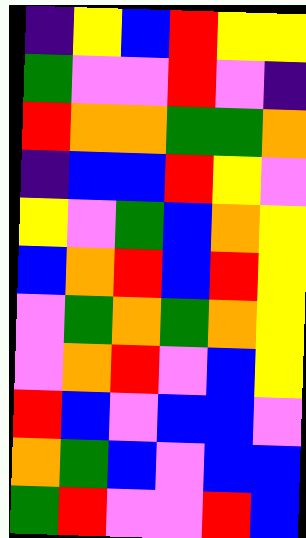[["indigo", "yellow", "blue", "red", "yellow", "yellow"], ["green", "violet", "violet", "red", "violet", "indigo"], ["red", "orange", "orange", "green", "green", "orange"], ["indigo", "blue", "blue", "red", "yellow", "violet"], ["yellow", "violet", "green", "blue", "orange", "yellow"], ["blue", "orange", "red", "blue", "red", "yellow"], ["violet", "green", "orange", "green", "orange", "yellow"], ["violet", "orange", "red", "violet", "blue", "yellow"], ["red", "blue", "violet", "blue", "blue", "violet"], ["orange", "green", "blue", "violet", "blue", "blue"], ["green", "red", "violet", "violet", "red", "blue"]]